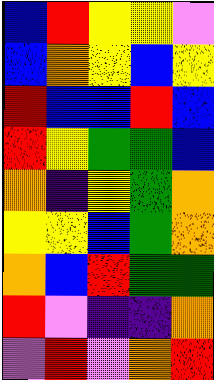[["blue", "red", "yellow", "yellow", "violet"], ["blue", "orange", "yellow", "blue", "yellow"], ["red", "blue", "blue", "red", "blue"], ["red", "yellow", "green", "green", "blue"], ["orange", "indigo", "yellow", "green", "orange"], ["yellow", "yellow", "blue", "green", "orange"], ["orange", "blue", "red", "green", "green"], ["red", "violet", "indigo", "indigo", "orange"], ["violet", "red", "violet", "orange", "red"]]